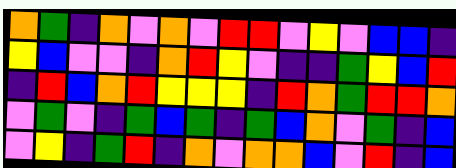[["orange", "green", "indigo", "orange", "violet", "orange", "violet", "red", "red", "violet", "yellow", "violet", "blue", "blue", "indigo"], ["yellow", "blue", "violet", "violet", "indigo", "orange", "red", "yellow", "violet", "indigo", "indigo", "green", "yellow", "blue", "red"], ["indigo", "red", "blue", "orange", "red", "yellow", "yellow", "yellow", "indigo", "red", "orange", "green", "red", "red", "orange"], ["violet", "green", "violet", "indigo", "green", "blue", "green", "indigo", "green", "blue", "orange", "violet", "green", "indigo", "blue"], ["violet", "yellow", "indigo", "green", "red", "indigo", "orange", "violet", "orange", "orange", "blue", "violet", "red", "indigo", "blue"]]